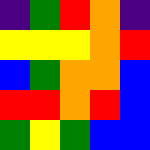[["indigo", "green", "red", "orange", "indigo"], ["yellow", "yellow", "yellow", "orange", "red"], ["blue", "green", "orange", "orange", "blue"], ["red", "red", "orange", "red", "blue"], ["green", "yellow", "green", "blue", "blue"]]